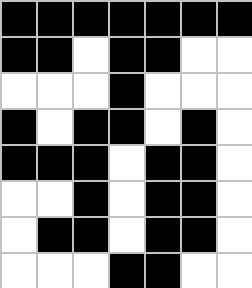[["black", "black", "black", "black", "black", "black", "black"], ["black", "black", "white", "black", "black", "white", "white"], ["white", "white", "white", "black", "white", "white", "white"], ["black", "white", "black", "black", "white", "black", "white"], ["black", "black", "black", "white", "black", "black", "white"], ["white", "white", "black", "white", "black", "black", "white"], ["white", "black", "black", "white", "black", "black", "white"], ["white", "white", "white", "black", "black", "white", "white"]]